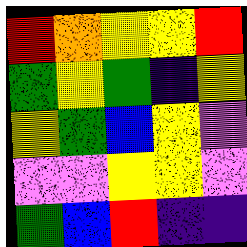[["red", "orange", "yellow", "yellow", "red"], ["green", "yellow", "green", "indigo", "yellow"], ["yellow", "green", "blue", "yellow", "violet"], ["violet", "violet", "yellow", "yellow", "violet"], ["green", "blue", "red", "indigo", "indigo"]]